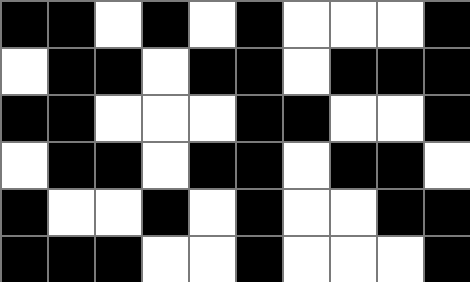[["black", "black", "white", "black", "white", "black", "white", "white", "white", "black"], ["white", "black", "black", "white", "black", "black", "white", "black", "black", "black"], ["black", "black", "white", "white", "white", "black", "black", "white", "white", "black"], ["white", "black", "black", "white", "black", "black", "white", "black", "black", "white"], ["black", "white", "white", "black", "white", "black", "white", "white", "black", "black"], ["black", "black", "black", "white", "white", "black", "white", "white", "white", "black"]]